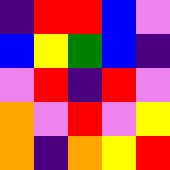[["indigo", "red", "red", "blue", "violet"], ["blue", "yellow", "green", "blue", "indigo"], ["violet", "red", "indigo", "red", "violet"], ["orange", "violet", "red", "violet", "yellow"], ["orange", "indigo", "orange", "yellow", "red"]]